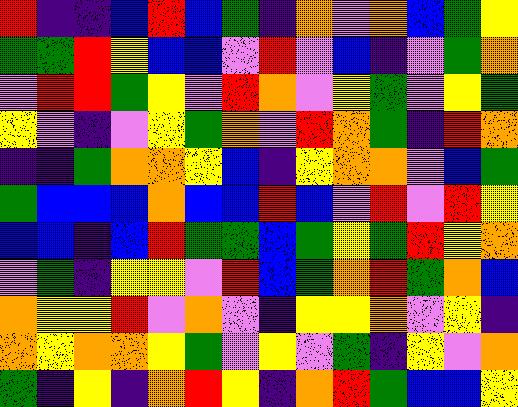[["red", "indigo", "indigo", "blue", "red", "blue", "green", "indigo", "orange", "violet", "orange", "blue", "green", "yellow"], ["green", "green", "red", "yellow", "blue", "blue", "violet", "red", "violet", "blue", "indigo", "violet", "green", "orange"], ["violet", "red", "red", "green", "yellow", "violet", "red", "orange", "violet", "yellow", "green", "violet", "yellow", "green"], ["yellow", "violet", "indigo", "violet", "yellow", "green", "orange", "violet", "red", "orange", "green", "indigo", "red", "orange"], ["indigo", "indigo", "green", "orange", "orange", "yellow", "blue", "indigo", "yellow", "orange", "orange", "violet", "blue", "green"], ["green", "blue", "blue", "blue", "orange", "blue", "blue", "red", "blue", "violet", "red", "violet", "red", "yellow"], ["blue", "blue", "indigo", "blue", "red", "green", "green", "blue", "green", "yellow", "green", "red", "yellow", "orange"], ["violet", "green", "indigo", "yellow", "yellow", "violet", "red", "blue", "green", "orange", "red", "green", "orange", "blue"], ["orange", "yellow", "yellow", "red", "violet", "orange", "violet", "indigo", "yellow", "yellow", "orange", "violet", "yellow", "indigo"], ["orange", "yellow", "orange", "orange", "yellow", "green", "violet", "yellow", "violet", "green", "indigo", "yellow", "violet", "orange"], ["green", "indigo", "yellow", "indigo", "orange", "red", "yellow", "indigo", "orange", "red", "green", "blue", "blue", "yellow"]]